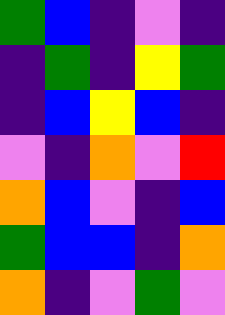[["green", "blue", "indigo", "violet", "indigo"], ["indigo", "green", "indigo", "yellow", "green"], ["indigo", "blue", "yellow", "blue", "indigo"], ["violet", "indigo", "orange", "violet", "red"], ["orange", "blue", "violet", "indigo", "blue"], ["green", "blue", "blue", "indigo", "orange"], ["orange", "indigo", "violet", "green", "violet"]]